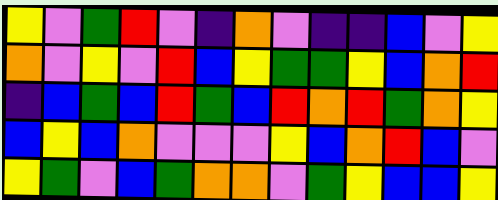[["yellow", "violet", "green", "red", "violet", "indigo", "orange", "violet", "indigo", "indigo", "blue", "violet", "yellow"], ["orange", "violet", "yellow", "violet", "red", "blue", "yellow", "green", "green", "yellow", "blue", "orange", "red"], ["indigo", "blue", "green", "blue", "red", "green", "blue", "red", "orange", "red", "green", "orange", "yellow"], ["blue", "yellow", "blue", "orange", "violet", "violet", "violet", "yellow", "blue", "orange", "red", "blue", "violet"], ["yellow", "green", "violet", "blue", "green", "orange", "orange", "violet", "green", "yellow", "blue", "blue", "yellow"]]